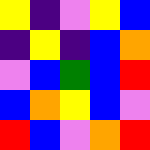[["yellow", "indigo", "violet", "yellow", "blue"], ["indigo", "yellow", "indigo", "blue", "orange"], ["violet", "blue", "green", "blue", "red"], ["blue", "orange", "yellow", "blue", "violet"], ["red", "blue", "violet", "orange", "red"]]